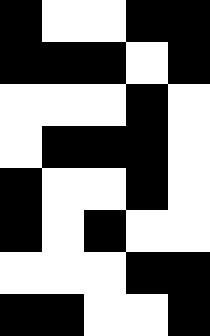[["black", "white", "white", "black", "black"], ["black", "black", "black", "white", "black"], ["white", "white", "white", "black", "white"], ["white", "black", "black", "black", "white"], ["black", "white", "white", "black", "white"], ["black", "white", "black", "white", "white"], ["white", "white", "white", "black", "black"], ["black", "black", "white", "white", "black"]]